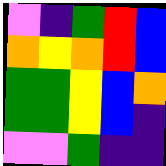[["violet", "indigo", "green", "red", "blue"], ["orange", "yellow", "orange", "red", "blue"], ["green", "green", "yellow", "blue", "orange"], ["green", "green", "yellow", "blue", "indigo"], ["violet", "violet", "green", "indigo", "indigo"]]